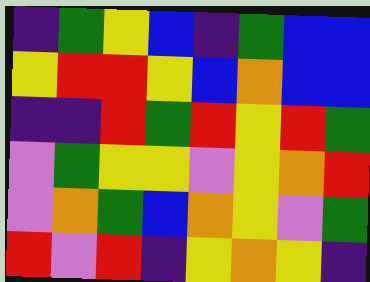[["indigo", "green", "yellow", "blue", "indigo", "green", "blue", "blue"], ["yellow", "red", "red", "yellow", "blue", "orange", "blue", "blue"], ["indigo", "indigo", "red", "green", "red", "yellow", "red", "green"], ["violet", "green", "yellow", "yellow", "violet", "yellow", "orange", "red"], ["violet", "orange", "green", "blue", "orange", "yellow", "violet", "green"], ["red", "violet", "red", "indigo", "yellow", "orange", "yellow", "indigo"]]